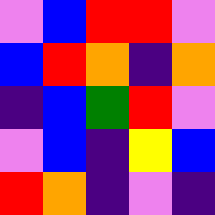[["violet", "blue", "red", "red", "violet"], ["blue", "red", "orange", "indigo", "orange"], ["indigo", "blue", "green", "red", "violet"], ["violet", "blue", "indigo", "yellow", "blue"], ["red", "orange", "indigo", "violet", "indigo"]]